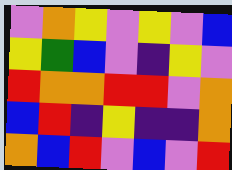[["violet", "orange", "yellow", "violet", "yellow", "violet", "blue"], ["yellow", "green", "blue", "violet", "indigo", "yellow", "violet"], ["red", "orange", "orange", "red", "red", "violet", "orange"], ["blue", "red", "indigo", "yellow", "indigo", "indigo", "orange"], ["orange", "blue", "red", "violet", "blue", "violet", "red"]]